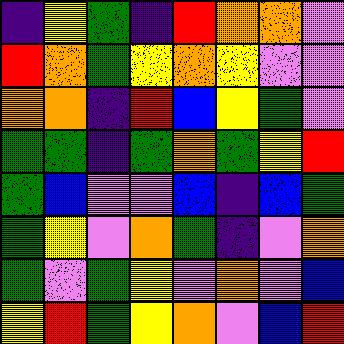[["indigo", "yellow", "green", "indigo", "red", "orange", "orange", "violet"], ["red", "orange", "green", "yellow", "orange", "yellow", "violet", "violet"], ["orange", "orange", "indigo", "red", "blue", "yellow", "green", "violet"], ["green", "green", "indigo", "green", "orange", "green", "yellow", "red"], ["green", "blue", "violet", "violet", "blue", "indigo", "blue", "green"], ["green", "yellow", "violet", "orange", "green", "indigo", "violet", "orange"], ["green", "violet", "green", "yellow", "violet", "orange", "violet", "blue"], ["yellow", "red", "green", "yellow", "orange", "violet", "blue", "red"]]